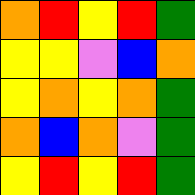[["orange", "red", "yellow", "red", "green"], ["yellow", "yellow", "violet", "blue", "orange"], ["yellow", "orange", "yellow", "orange", "green"], ["orange", "blue", "orange", "violet", "green"], ["yellow", "red", "yellow", "red", "green"]]